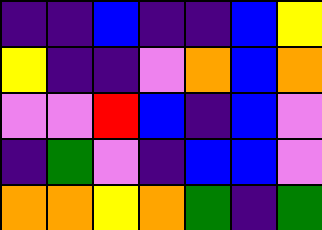[["indigo", "indigo", "blue", "indigo", "indigo", "blue", "yellow"], ["yellow", "indigo", "indigo", "violet", "orange", "blue", "orange"], ["violet", "violet", "red", "blue", "indigo", "blue", "violet"], ["indigo", "green", "violet", "indigo", "blue", "blue", "violet"], ["orange", "orange", "yellow", "orange", "green", "indigo", "green"]]